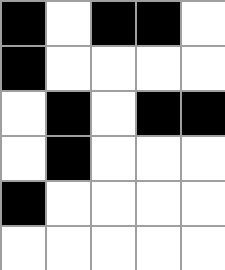[["black", "white", "black", "black", "white"], ["black", "white", "white", "white", "white"], ["white", "black", "white", "black", "black"], ["white", "black", "white", "white", "white"], ["black", "white", "white", "white", "white"], ["white", "white", "white", "white", "white"]]